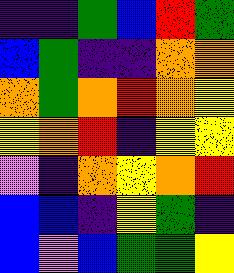[["indigo", "indigo", "green", "blue", "red", "green"], ["blue", "green", "indigo", "indigo", "orange", "orange"], ["orange", "green", "orange", "red", "orange", "yellow"], ["yellow", "orange", "red", "indigo", "yellow", "yellow"], ["violet", "indigo", "orange", "yellow", "orange", "red"], ["blue", "blue", "indigo", "yellow", "green", "indigo"], ["blue", "violet", "blue", "green", "green", "yellow"]]